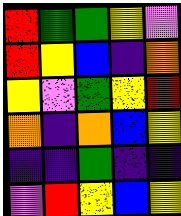[["red", "green", "green", "yellow", "violet"], ["red", "yellow", "blue", "indigo", "orange"], ["yellow", "violet", "green", "yellow", "red"], ["orange", "indigo", "orange", "blue", "yellow"], ["indigo", "indigo", "green", "indigo", "indigo"], ["violet", "red", "yellow", "blue", "yellow"]]